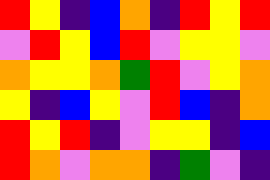[["red", "yellow", "indigo", "blue", "orange", "indigo", "red", "yellow", "red"], ["violet", "red", "yellow", "blue", "red", "violet", "yellow", "yellow", "violet"], ["orange", "yellow", "yellow", "orange", "green", "red", "violet", "yellow", "orange"], ["yellow", "indigo", "blue", "yellow", "violet", "red", "blue", "indigo", "orange"], ["red", "yellow", "red", "indigo", "violet", "yellow", "yellow", "indigo", "blue"], ["red", "orange", "violet", "orange", "orange", "indigo", "green", "violet", "indigo"]]